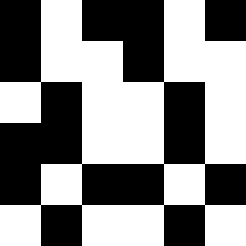[["black", "white", "black", "black", "white", "black"], ["black", "white", "white", "black", "white", "white"], ["white", "black", "white", "white", "black", "white"], ["black", "black", "white", "white", "black", "white"], ["black", "white", "black", "black", "white", "black"], ["white", "black", "white", "white", "black", "white"]]